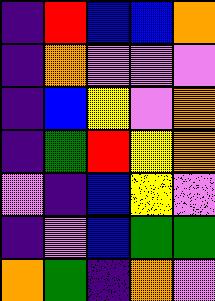[["indigo", "red", "blue", "blue", "orange"], ["indigo", "orange", "violet", "violet", "violet"], ["indigo", "blue", "yellow", "violet", "orange"], ["indigo", "green", "red", "yellow", "orange"], ["violet", "indigo", "blue", "yellow", "violet"], ["indigo", "violet", "blue", "green", "green"], ["orange", "green", "indigo", "orange", "violet"]]